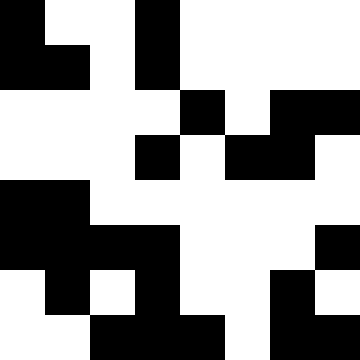[["black", "white", "white", "black", "white", "white", "white", "white"], ["black", "black", "white", "black", "white", "white", "white", "white"], ["white", "white", "white", "white", "black", "white", "black", "black"], ["white", "white", "white", "black", "white", "black", "black", "white"], ["black", "black", "white", "white", "white", "white", "white", "white"], ["black", "black", "black", "black", "white", "white", "white", "black"], ["white", "black", "white", "black", "white", "white", "black", "white"], ["white", "white", "black", "black", "black", "white", "black", "black"]]